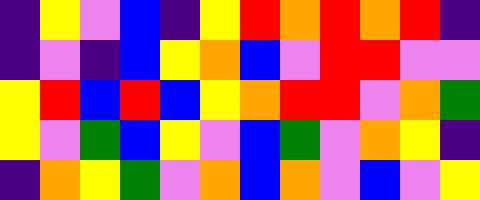[["indigo", "yellow", "violet", "blue", "indigo", "yellow", "red", "orange", "red", "orange", "red", "indigo"], ["indigo", "violet", "indigo", "blue", "yellow", "orange", "blue", "violet", "red", "red", "violet", "violet"], ["yellow", "red", "blue", "red", "blue", "yellow", "orange", "red", "red", "violet", "orange", "green"], ["yellow", "violet", "green", "blue", "yellow", "violet", "blue", "green", "violet", "orange", "yellow", "indigo"], ["indigo", "orange", "yellow", "green", "violet", "orange", "blue", "orange", "violet", "blue", "violet", "yellow"]]